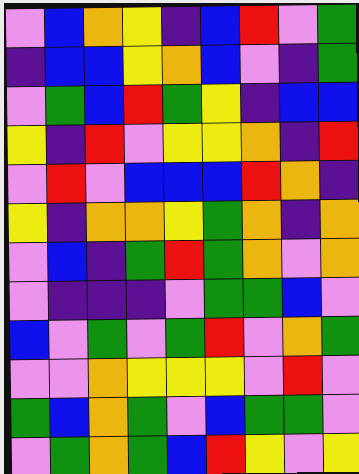[["violet", "blue", "orange", "yellow", "indigo", "blue", "red", "violet", "green"], ["indigo", "blue", "blue", "yellow", "orange", "blue", "violet", "indigo", "green"], ["violet", "green", "blue", "red", "green", "yellow", "indigo", "blue", "blue"], ["yellow", "indigo", "red", "violet", "yellow", "yellow", "orange", "indigo", "red"], ["violet", "red", "violet", "blue", "blue", "blue", "red", "orange", "indigo"], ["yellow", "indigo", "orange", "orange", "yellow", "green", "orange", "indigo", "orange"], ["violet", "blue", "indigo", "green", "red", "green", "orange", "violet", "orange"], ["violet", "indigo", "indigo", "indigo", "violet", "green", "green", "blue", "violet"], ["blue", "violet", "green", "violet", "green", "red", "violet", "orange", "green"], ["violet", "violet", "orange", "yellow", "yellow", "yellow", "violet", "red", "violet"], ["green", "blue", "orange", "green", "violet", "blue", "green", "green", "violet"], ["violet", "green", "orange", "green", "blue", "red", "yellow", "violet", "yellow"]]